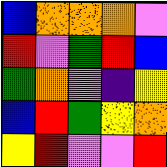[["blue", "orange", "orange", "orange", "violet"], ["red", "violet", "green", "red", "blue"], ["green", "orange", "violet", "indigo", "yellow"], ["blue", "red", "green", "yellow", "orange"], ["yellow", "red", "violet", "violet", "red"]]